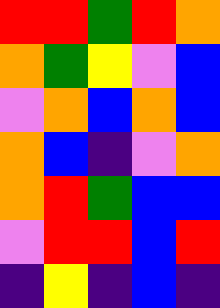[["red", "red", "green", "red", "orange"], ["orange", "green", "yellow", "violet", "blue"], ["violet", "orange", "blue", "orange", "blue"], ["orange", "blue", "indigo", "violet", "orange"], ["orange", "red", "green", "blue", "blue"], ["violet", "red", "red", "blue", "red"], ["indigo", "yellow", "indigo", "blue", "indigo"]]